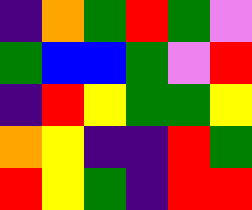[["indigo", "orange", "green", "red", "green", "violet"], ["green", "blue", "blue", "green", "violet", "red"], ["indigo", "red", "yellow", "green", "green", "yellow"], ["orange", "yellow", "indigo", "indigo", "red", "green"], ["red", "yellow", "green", "indigo", "red", "red"]]